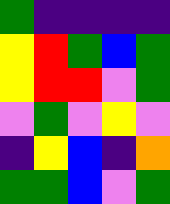[["green", "indigo", "indigo", "indigo", "indigo"], ["yellow", "red", "green", "blue", "green"], ["yellow", "red", "red", "violet", "green"], ["violet", "green", "violet", "yellow", "violet"], ["indigo", "yellow", "blue", "indigo", "orange"], ["green", "green", "blue", "violet", "green"]]